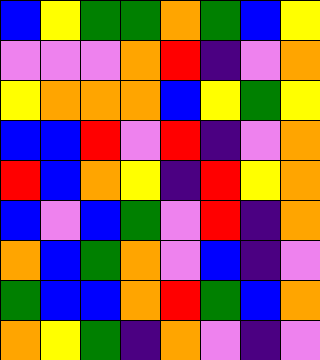[["blue", "yellow", "green", "green", "orange", "green", "blue", "yellow"], ["violet", "violet", "violet", "orange", "red", "indigo", "violet", "orange"], ["yellow", "orange", "orange", "orange", "blue", "yellow", "green", "yellow"], ["blue", "blue", "red", "violet", "red", "indigo", "violet", "orange"], ["red", "blue", "orange", "yellow", "indigo", "red", "yellow", "orange"], ["blue", "violet", "blue", "green", "violet", "red", "indigo", "orange"], ["orange", "blue", "green", "orange", "violet", "blue", "indigo", "violet"], ["green", "blue", "blue", "orange", "red", "green", "blue", "orange"], ["orange", "yellow", "green", "indigo", "orange", "violet", "indigo", "violet"]]